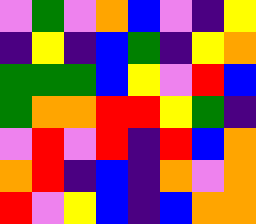[["violet", "green", "violet", "orange", "blue", "violet", "indigo", "yellow"], ["indigo", "yellow", "indigo", "blue", "green", "indigo", "yellow", "orange"], ["green", "green", "green", "blue", "yellow", "violet", "red", "blue"], ["green", "orange", "orange", "red", "red", "yellow", "green", "indigo"], ["violet", "red", "violet", "red", "indigo", "red", "blue", "orange"], ["orange", "red", "indigo", "blue", "indigo", "orange", "violet", "orange"], ["red", "violet", "yellow", "blue", "indigo", "blue", "orange", "orange"]]